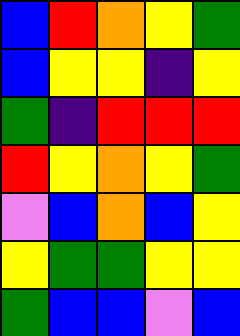[["blue", "red", "orange", "yellow", "green"], ["blue", "yellow", "yellow", "indigo", "yellow"], ["green", "indigo", "red", "red", "red"], ["red", "yellow", "orange", "yellow", "green"], ["violet", "blue", "orange", "blue", "yellow"], ["yellow", "green", "green", "yellow", "yellow"], ["green", "blue", "blue", "violet", "blue"]]